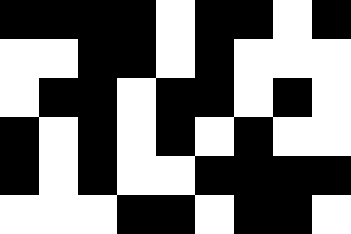[["black", "black", "black", "black", "white", "black", "black", "white", "black"], ["white", "white", "black", "black", "white", "black", "white", "white", "white"], ["white", "black", "black", "white", "black", "black", "white", "black", "white"], ["black", "white", "black", "white", "black", "white", "black", "white", "white"], ["black", "white", "black", "white", "white", "black", "black", "black", "black"], ["white", "white", "white", "black", "black", "white", "black", "black", "white"]]